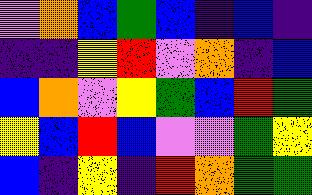[["violet", "orange", "blue", "green", "blue", "indigo", "blue", "indigo"], ["indigo", "indigo", "yellow", "red", "violet", "orange", "indigo", "blue"], ["blue", "orange", "violet", "yellow", "green", "blue", "red", "green"], ["yellow", "blue", "red", "blue", "violet", "violet", "green", "yellow"], ["blue", "indigo", "yellow", "indigo", "red", "orange", "green", "green"]]